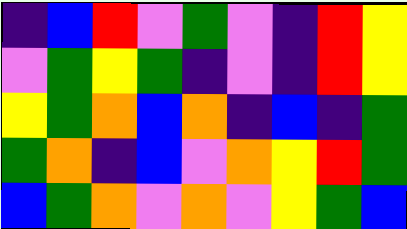[["indigo", "blue", "red", "violet", "green", "violet", "indigo", "red", "yellow"], ["violet", "green", "yellow", "green", "indigo", "violet", "indigo", "red", "yellow"], ["yellow", "green", "orange", "blue", "orange", "indigo", "blue", "indigo", "green"], ["green", "orange", "indigo", "blue", "violet", "orange", "yellow", "red", "green"], ["blue", "green", "orange", "violet", "orange", "violet", "yellow", "green", "blue"]]